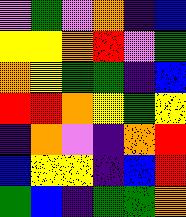[["violet", "green", "violet", "orange", "indigo", "blue"], ["yellow", "yellow", "orange", "red", "violet", "green"], ["orange", "yellow", "green", "green", "indigo", "blue"], ["red", "red", "orange", "yellow", "green", "yellow"], ["indigo", "orange", "violet", "indigo", "orange", "red"], ["blue", "yellow", "yellow", "indigo", "blue", "red"], ["green", "blue", "indigo", "green", "green", "orange"]]